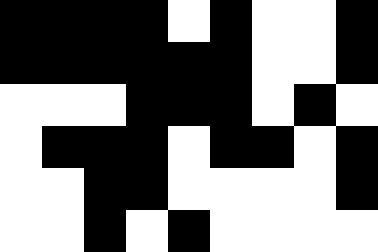[["black", "black", "black", "black", "white", "black", "white", "white", "black"], ["black", "black", "black", "black", "black", "black", "white", "white", "black"], ["white", "white", "white", "black", "black", "black", "white", "black", "white"], ["white", "black", "black", "black", "white", "black", "black", "white", "black"], ["white", "white", "black", "black", "white", "white", "white", "white", "black"], ["white", "white", "black", "white", "black", "white", "white", "white", "white"]]